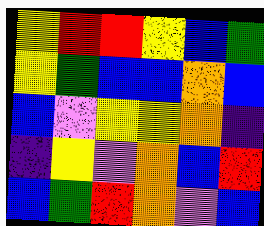[["yellow", "red", "red", "yellow", "blue", "green"], ["yellow", "green", "blue", "blue", "orange", "blue"], ["blue", "violet", "yellow", "yellow", "orange", "indigo"], ["indigo", "yellow", "violet", "orange", "blue", "red"], ["blue", "green", "red", "orange", "violet", "blue"]]